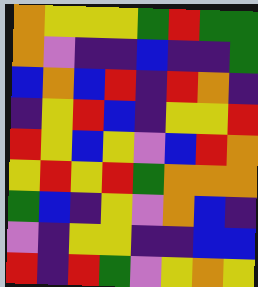[["orange", "yellow", "yellow", "yellow", "green", "red", "green", "green"], ["orange", "violet", "indigo", "indigo", "blue", "indigo", "indigo", "green"], ["blue", "orange", "blue", "red", "indigo", "red", "orange", "indigo"], ["indigo", "yellow", "red", "blue", "indigo", "yellow", "yellow", "red"], ["red", "yellow", "blue", "yellow", "violet", "blue", "red", "orange"], ["yellow", "red", "yellow", "red", "green", "orange", "orange", "orange"], ["green", "blue", "indigo", "yellow", "violet", "orange", "blue", "indigo"], ["violet", "indigo", "yellow", "yellow", "indigo", "indigo", "blue", "blue"], ["red", "indigo", "red", "green", "violet", "yellow", "orange", "yellow"]]